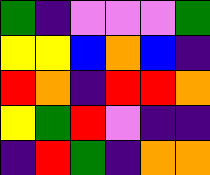[["green", "indigo", "violet", "violet", "violet", "green"], ["yellow", "yellow", "blue", "orange", "blue", "indigo"], ["red", "orange", "indigo", "red", "red", "orange"], ["yellow", "green", "red", "violet", "indigo", "indigo"], ["indigo", "red", "green", "indigo", "orange", "orange"]]